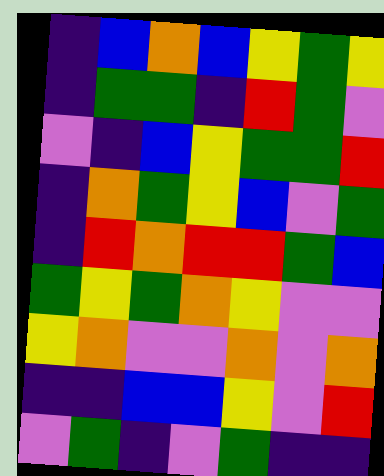[["indigo", "blue", "orange", "blue", "yellow", "green", "yellow"], ["indigo", "green", "green", "indigo", "red", "green", "violet"], ["violet", "indigo", "blue", "yellow", "green", "green", "red"], ["indigo", "orange", "green", "yellow", "blue", "violet", "green"], ["indigo", "red", "orange", "red", "red", "green", "blue"], ["green", "yellow", "green", "orange", "yellow", "violet", "violet"], ["yellow", "orange", "violet", "violet", "orange", "violet", "orange"], ["indigo", "indigo", "blue", "blue", "yellow", "violet", "red"], ["violet", "green", "indigo", "violet", "green", "indigo", "indigo"]]